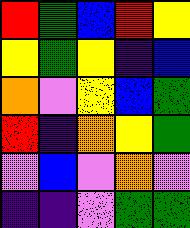[["red", "green", "blue", "red", "yellow"], ["yellow", "green", "yellow", "indigo", "blue"], ["orange", "violet", "yellow", "blue", "green"], ["red", "indigo", "orange", "yellow", "green"], ["violet", "blue", "violet", "orange", "violet"], ["indigo", "indigo", "violet", "green", "green"]]